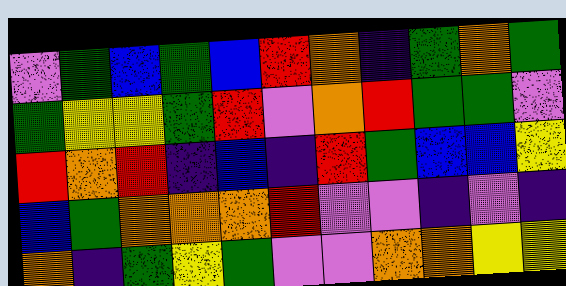[["violet", "green", "blue", "green", "blue", "red", "orange", "indigo", "green", "orange", "green"], ["green", "yellow", "yellow", "green", "red", "violet", "orange", "red", "green", "green", "violet"], ["red", "orange", "red", "indigo", "blue", "indigo", "red", "green", "blue", "blue", "yellow"], ["blue", "green", "orange", "orange", "orange", "red", "violet", "violet", "indigo", "violet", "indigo"], ["orange", "indigo", "green", "yellow", "green", "violet", "violet", "orange", "orange", "yellow", "yellow"]]